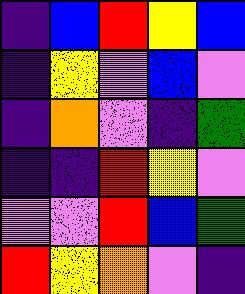[["indigo", "blue", "red", "yellow", "blue"], ["indigo", "yellow", "violet", "blue", "violet"], ["indigo", "orange", "violet", "indigo", "green"], ["indigo", "indigo", "red", "yellow", "violet"], ["violet", "violet", "red", "blue", "green"], ["red", "yellow", "orange", "violet", "indigo"]]